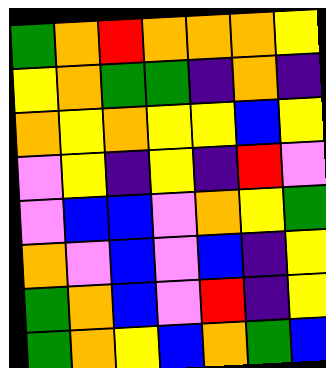[["green", "orange", "red", "orange", "orange", "orange", "yellow"], ["yellow", "orange", "green", "green", "indigo", "orange", "indigo"], ["orange", "yellow", "orange", "yellow", "yellow", "blue", "yellow"], ["violet", "yellow", "indigo", "yellow", "indigo", "red", "violet"], ["violet", "blue", "blue", "violet", "orange", "yellow", "green"], ["orange", "violet", "blue", "violet", "blue", "indigo", "yellow"], ["green", "orange", "blue", "violet", "red", "indigo", "yellow"], ["green", "orange", "yellow", "blue", "orange", "green", "blue"]]